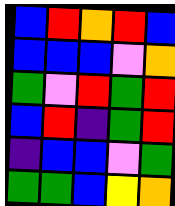[["blue", "red", "orange", "red", "blue"], ["blue", "blue", "blue", "violet", "orange"], ["green", "violet", "red", "green", "red"], ["blue", "red", "indigo", "green", "red"], ["indigo", "blue", "blue", "violet", "green"], ["green", "green", "blue", "yellow", "orange"]]